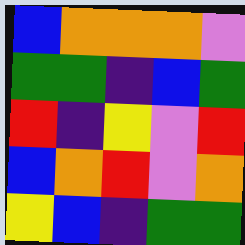[["blue", "orange", "orange", "orange", "violet"], ["green", "green", "indigo", "blue", "green"], ["red", "indigo", "yellow", "violet", "red"], ["blue", "orange", "red", "violet", "orange"], ["yellow", "blue", "indigo", "green", "green"]]